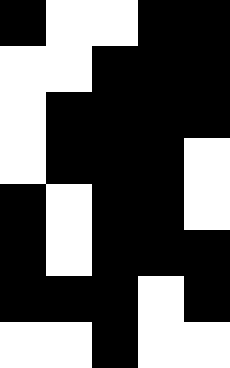[["black", "white", "white", "black", "black"], ["white", "white", "black", "black", "black"], ["white", "black", "black", "black", "black"], ["white", "black", "black", "black", "white"], ["black", "white", "black", "black", "white"], ["black", "white", "black", "black", "black"], ["black", "black", "black", "white", "black"], ["white", "white", "black", "white", "white"]]